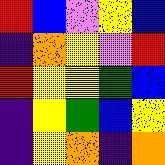[["red", "blue", "violet", "yellow", "blue"], ["indigo", "orange", "yellow", "violet", "red"], ["red", "yellow", "yellow", "green", "blue"], ["indigo", "yellow", "green", "blue", "yellow"], ["indigo", "yellow", "orange", "indigo", "orange"]]